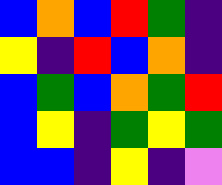[["blue", "orange", "blue", "red", "green", "indigo"], ["yellow", "indigo", "red", "blue", "orange", "indigo"], ["blue", "green", "blue", "orange", "green", "red"], ["blue", "yellow", "indigo", "green", "yellow", "green"], ["blue", "blue", "indigo", "yellow", "indigo", "violet"]]